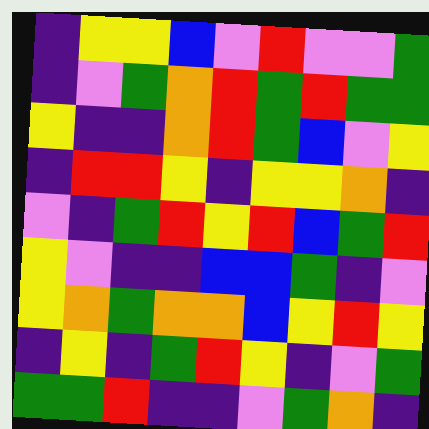[["indigo", "yellow", "yellow", "blue", "violet", "red", "violet", "violet", "green"], ["indigo", "violet", "green", "orange", "red", "green", "red", "green", "green"], ["yellow", "indigo", "indigo", "orange", "red", "green", "blue", "violet", "yellow"], ["indigo", "red", "red", "yellow", "indigo", "yellow", "yellow", "orange", "indigo"], ["violet", "indigo", "green", "red", "yellow", "red", "blue", "green", "red"], ["yellow", "violet", "indigo", "indigo", "blue", "blue", "green", "indigo", "violet"], ["yellow", "orange", "green", "orange", "orange", "blue", "yellow", "red", "yellow"], ["indigo", "yellow", "indigo", "green", "red", "yellow", "indigo", "violet", "green"], ["green", "green", "red", "indigo", "indigo", "violet", "green", "orange", "indigo"]]